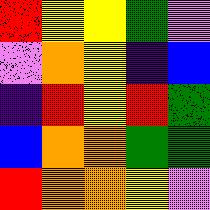[["red", "yellow", "yellow", "green", "violet"], ["violet", "orange", "yellow", "indigo", "blue"], ["indigo", "red", "yellow", "red", "green"], ["blue", "orange", "orange", "green", "green"], ["red", "orange", "orange", "yellow", "violet"]]